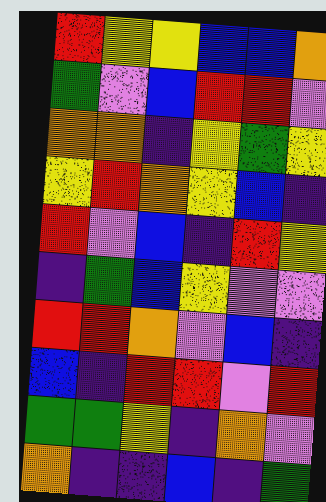[["red", "yellow", "yellow", "blue", "blue", "orange"], ["green", "violet", "blue", "red", "red", "violet"], ["orange", "orange", "indigo", "yellow", "green", "yellow"], ["yellow", "red", "orange", "yellow", "blue", "indigo"], ["red", "violet", "blue", "indigo", "red", "yellow"], ["indigo", "green", "blue", "yellow", "violet", "violet"], ["red", "red", "orange", "violet", "blue", "indigo"], ["blue", "indigo", "red", "red", "violet", "red"], ["green", "green", "yellow", "indigo", "orange", "violet"], ["orange", "indigo", "indigo", "blue", "indigo", "green"]]